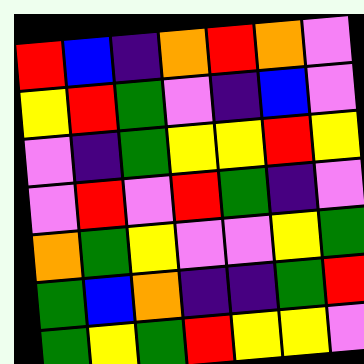[["red", "blue", "indigo", "orange", "red", "orange", "violet"], ["yellow", "red", "green", "violet", "indigo", "blue", "violet"], ["violet", "indigo", "green", "yellow", "yellow", "red", "yellow"], ["violet", "red", "violet", "red", "green", "indigo", "violet"], ["orange", "green", "yellow", "violet", "violet", "yellow", "green"], ["green", "blue", "orange", "indigo", "indigo", "green", "red"], ["green", "yellow", "green", "red", "yellow", "yellow", "violet"]]